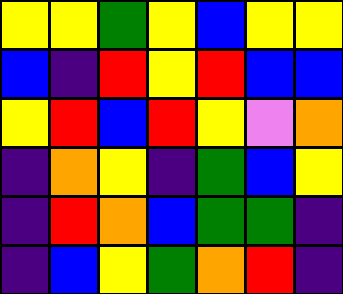[["yellow", "yellow", "green", "yellow", "blue", "yellow", "yellow"], ["blue", "indigo", "red", "yellow", "red", "blue", "blue"], ["yellow", "red", "blue", "red", "yellow", "violet", "orange"], ["indigo", "orange", "yellow", "indigo", "green", "blue", "yellow"], ["indigo", "red", "orange", "blue", "green", "green", "indigo"], ["indigo", "blue", "yellow", "green", "orange", "red", "indigo"]]